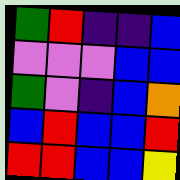[["green", "red", "indigo", "indigo", "blue"], ["violet", "violet", "violet", "blue", "blue"], ["green", "violet", "indigo", "blue", "orange"], ["blue", "red", "blue", "blue", "red"], ["red", "red", "blue", "blue", "yellow"]]